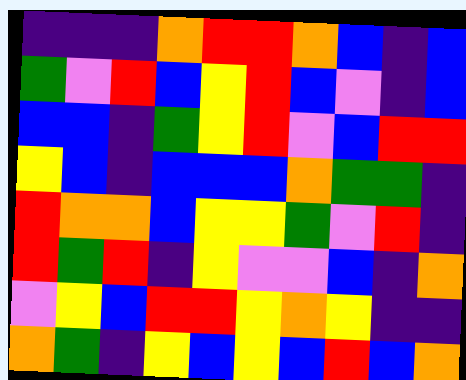[["indigo", "indigo", "indigo", "orange", "red", "red", "orange", "blue", "indigo", "blue"], ["green", "violet", "red", "blue", "yellow", "red", "blue", "violet", "indigo", "blue"], ["blue", "blue", "indigo", "green", "yellow", "red", "violet", "blue", "red", "red"], ["yellow", "blue", "indigo", "blue", "blue", "blue", "orange", "green", "green", "indigo"], ["red", "orange", "orange", "blue", "yellow", "yellow", "green", "violet", "red", "indigo"], ["red", "green", "red", "indigo", "yellow", "violet", "violet", "blue", "indigo", "orange"], ["violet", "yellow", "blue", "red", "red", "yellow", "orange", "yellow", "indigo", "indigo"], ["orange", "green", "indigo", "yellow", "blue", "yellow", "blue", "red", "blue", "orange"]]